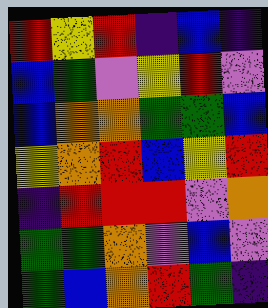[["red", "yellow", "red", "indigo", "blue", "indigo"], ["blue", "green", "violet", "yellow", "red", "violet"], ["blue", "orange", "orange", "green", "green", "blue"], ["yellow", "orange", "red", "blue", "yellow", "red"], ["indigo", "red", "red", "red", "violet", "orange"], ["green", "green", "orange", "violet", "blue", "violet"], ["green", "blue", "orange", "red", "green", "indigo"]]